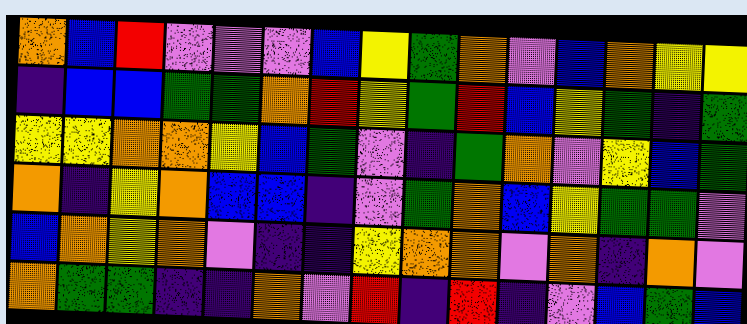[["orange", "blue", "red", "violet", "violet", "violet", "blue", "yellow", "green", "orange", "violet", "blue", "orange", "yellow", "yellow"], ["indigo", "blue", "blue", "green", "green", "orange", "red", "yellow", "green", "red", "blue", "yellow", "green", "indigo", "green"], ["yellow", "yellow", "orange", "orange", "yellow", "blue", "green", "violet", "indigo", "green", "orange", "violet", "yellow", "blue", "green"], ["orange", "indigo", "yellow", "orange", "blue", "blue", "indigo", "violet", "green", "orange", "blue", "yellow", "green", "green", "violet"], ["blue", "orange", "yellow", "orange", "violet", "indigo", "indigo", "yellow", "orange", "orange", "violet", "orange", "indigo", "orange", "violet"], ["orange", "green", "green", "indigo", "indigo", "orange", "violet", "red", "indigo", "red", "indigo", "violet", "blue", "green", "blue"]]